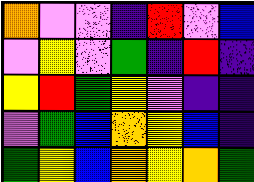[["orange", "violet", "violet", "indigo", "red", "violet", "blue"], ["violet", "yellow", "violet", "green", "indigo", "red", "indigo"], ["yellow", "red", "green", "yellow", "violet", "indigo", "indigo"], ["violet", "green", "blue", "orange", "yellow", "blue", "indigo"], ["green", "yellow", "blue", "orange", "yellow", "orange", "green"]]